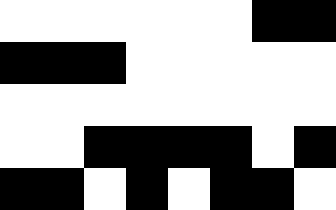[["white", "white", "white", "white", "white", "white", "black", "black"], ["black", "black", "black", "white", "white", "white", "white", "white"], ["white", "white", "white", "white", "white", "white", "white", "white"], ["white", "white", "black", "black", "black", "black", "white", "black"], ["black", "black", "white", "black", "white", "black", "black", "white"]]